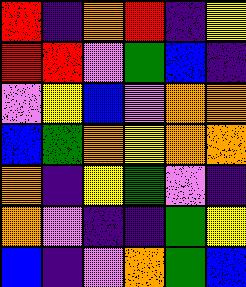[["red", "indigo", "orange", "red", "indigo", "yellow"], ["red", "red", "violet", "green", "blue", "indigo"], ["violet", "yellow", "blue", "violet", "orange", "orange"], ["blue", "green", "orange", "yellow", "orange", "orange"], ["orange", "indigo", "yellow", "green", "violet", "indigo"], ["orange", "violet", "indigo", "indigo", "green", "yellow"], ["blue", "indigo", "violet", "orange", "green", "blue"]]